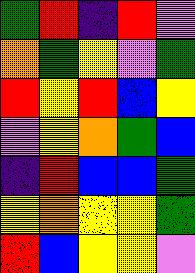[["green", "red", "indigo", "red", "violet"], ["orange", "green", "yellow", "violet", "green"], ["red", "yellow", "red", "blue", "yellow"], ["violet", "yellow", "orange", "green", "blue"], ["indigo", "red", "blue", "blue", "green"], ["yellow", "orange", "yellow", "yellow", "green"], ["red", "blue", "yellow", "yellow", "violet"]]